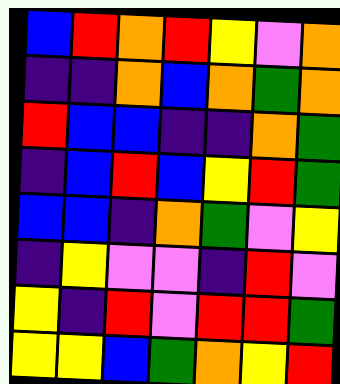[["blue", "red", "orange", "red", "yellow", "violet", "orange"], ["indigo", "indigo", "orange", "blue", "orange", "green", "orange"], ["red", "blue", "blue", "indigo", "indigo", "orange", "green"], ["indigo", "blue", "red", "blue", "yellow", "red", "green"], ["blue", "blue", "indigo", "orange", "green", "violet", "yellow"], ["indigo", "yellow", "violet", "violet", "indigo", "red", "violet"], ["yellow", "indigo", "red", "violet", "red", "red", "green"], ["yellow", "yellow", "blue", "green", "orange", "yellow", "red"]]